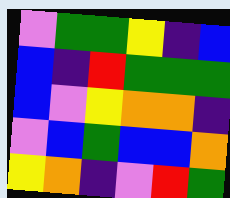[["violet", "green", "green", "yellow", "indigo", "blue"], ["blue", "indigo", "red", "green", "green", "green"], ["blue", "violet", "yellow", "orange", "orange", "indigo"], ["violet", "blue", "green", "blue", "blue", "orange"], ["yellow", "orange", "indigo", "violet", "red", "green"]]